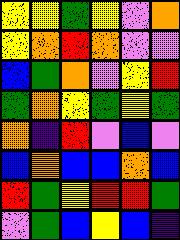[["yellow", "yellow", "green", "yellow", "violet", "orange"], ["yellow", "orange", "red", "orange", "violet", "violet"], ["blue", "green", "orange", "violet", "yellow", "red"], ["green", "orange", "yellow", "green", "yellow", "green"], ["orange", "indigo", "red", "violet", "blue", "violet"], ["blue", "orange", "blue", "blue", "orange", "blue"], ["red", "green", "yellow", "red", "red", "green"], ["violet", "green", "blue", "yellow", "blue", "indigo"]]